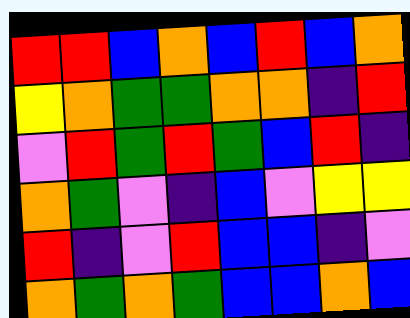[["red", "red", "blue", "orange", "blue", "red", "blue", "orange"], ["yellow", "orange", "green", "green", "orange", "orange", "indigo", "red"], ["violet", "red", "green", "red", "green", "blue", "red", "indigo"], ["orange", "green", "violet", "indigo", "blue", "violet", "yellow", "yellow"], ["red", "indigo", "violet", "red", "blue", "blue", "indigo", "violet"], ["orange", "green", "orange", "green", "blue", "blue", "orange", "blue"]]